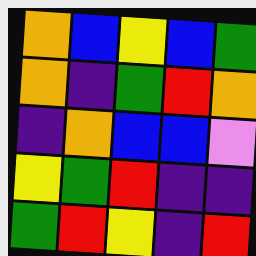[["orange", "blue", "yellow", "blue", "green"], ["orange", "indigo", "green", "red", "orange"], ["indigo", "orange", "blue", "blue", "violet"], ["yellow", "green", "red", "indigo", "indigo"], ["green", "red", "yellow", "indigo", "red"]]